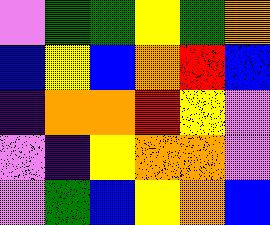[["violet", "green", "green", "yellow", "green", "orange"], ["blue", "yellow", "blue", "orange", "red", "blue"], ["indigo", "orange", "orange", "red", "yellow", "violet"], ["violet", "indigo", "yellow", "orange", "orange", "violet"], ["violet", "green", "blue", "yellow", "orange", "blue"]]